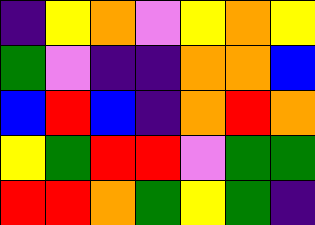[["indigo", "yellow", "orange", "violet", "yellow", "orange", "yellow"], ["green", "violet", "indigo", "indigo", "orange", "orange", "blue"], ["blue", "red", "blue", "indigo", "orange", "red", "orange"], ["yellow", "green", "red", "red", "violet", "green", "green"], ["red", "red", "orange", "green", "yellow", "green", "indigo"]]